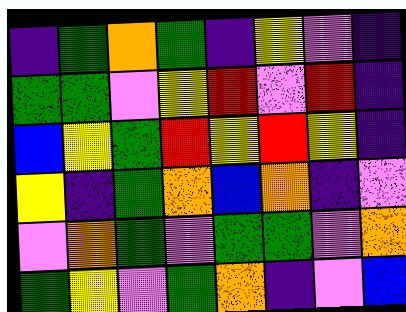[["indigo", "green", "orange", "green", "indigo", "yellow", "violet", "indigo"], ["green", "green", "violet", "yellow", "red", "violet", "red", "indigo"], ["blue", "yellow", "green", "red", "yellow", "red", "yellow", "indigo"], ["yellow", "indigo", "green", "orange", "blue", "orange", "indigo", "violet"], ["violet", "orange", "green", "violet", "green", "green", "violet", "orange"], ["green", "yellow", "violet", "green", "orange", "indigo", "violet", "blue"]]